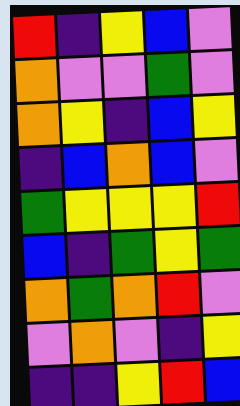[["red", "indigo", "yellow", "blue", "violet"], ["orange", "violet", "violet", "green", "violet"], ["orange", "yellow", "indigo", "blue", "yellow"], ["indigo", "blue", "orange", "blue", "violet"], ["green", "yellow", "yellow", "yellow", "red"], ["blue", "indigo", "green", "yellow", "green"], ["orange", "green", "orange", "red", "violet"], ["violet", "orange", "violet", "indigo", "yellow"], ["indigo", "indigo", "yellow", "red", "blue"]]